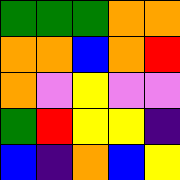[["green", "green", "green", "orange", "orange"], ["orange", "orange", "blue", "orange", "red"], ["orange", "violet", "yellow", "violet", "violet"], ["green", "red", "yellow", "yellow", "indigo"], ["blue", "indigo", "orange", "blue", "yellow"]]